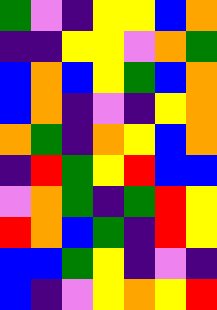[["green", "violet", "indigo", "yellow", "yellow", "blue", "orange"], ["indigo", "indigo", "yellow", "yellow", "violet", "orange", "green"], ["blue", "orange", "blue", "yellow", "green", "blue", "orange"], ["blue", "orange", "indigo", "violet", "indigo", "yellow", "orange"], ["orange", "green", "indigo", "orange", "yellow", "blue", "orange"], ["indigo", "red", "green", "yellow", "red", "blue", "blue"], ["violet", "orange", "green", "indigo", "green", "red", "yellow"], ["red", "orange", "blue", "green", "indigo", "red", "yellow"], ["blue", "blue", "green", "yellow", "indigo", "violet", "indigo"], ["blue", "indigo", "violet", "yellow", "orange", "yellow", "red"]]